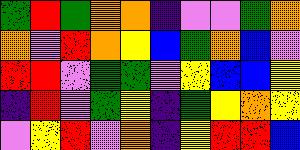[["green", "red", "green", "orange", "orange", "indigo", "violet", "violet", "green", "orange"], ["orange", "violet", "red", "orange", "yellow", "blue", "green", "orange", "blue", "violet"], ["red", "red", "violet", "green", "green", "violet", "yellow", "blue", "blue", "yellow"], ["indigo", "red", "violet", "green", "yellow", "indigo", "green", "yellow", "orange", "yellow"], ["violet", "yellow", "red", "violet", "orange", "indigo", "yellow", "red", "red", "blue"]]